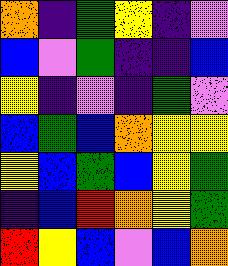[["orange", "indigo", "green", "yellow", "indigo", "violet"], ["blue", "violet", "green", "indigo", "indigo", "blue"], ["yellow", "indigo", "violet", "indigo", "green", "violet"], ["blue", "green", "blue", "orange", "yellow", "yellow"], ["yellow", "blue", "green", "blue", "yellow", "green"], ["indigo", "blue", "red", "orange", "yellow", "green"], ["red", "yellow", "blue", "violet", "blue", "orange"]]